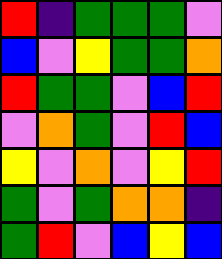[["red", "indigo", "green", "green", "green", "violet"], ["blue", "violet", "yellow", "green", "green", "orange"], ["red", "green", "green", "violet", "blue", "red"], ["violet", "orange", "green", "violet", "red", "blue"], ["yellow", "violet", "orange", "violet", "yellow", "red"], ["green", "violet", "green", "orange", "orange", "indigo"], ["green", "red", "violet", "blue", "yellow", "blue"]]